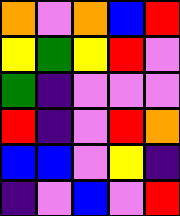[["orange", "violet", "orange", "blue", "red"], ["yellow", "green", "yellow", "red", "violet"], ["green", "indigo", "violet", "violet", "violet"], ["red", "indigo", "violet", "red", "orange"], ["blue", "blue", "violet", "yellow", "indigo"], ["indigo", "violet", "blue", "violet", "red"]]